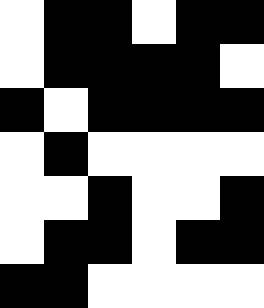[["white", "black", "black", "white", "black", "black"], ["white", "black", "black", "black", "black", "white"], ["black", "white", "black", "black", "black", "black"], ["white", "black", "white", "white", "white", "white"], ["white", "white", "black", "white", "white", "black"], ["white", "black", "black", "white", "black", "black"], ["black", "black", "white", "white", "white", "white"]]